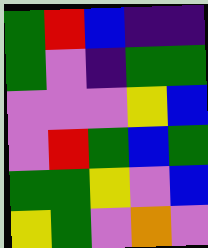[["green", "red", "blue", "indigo", "indigo"], ["green", "violet", "indigo", "green", "green"], ["violet", "violet", "violet", "yellow", "blue"], ["violet", "red", "green", "blue", "green"], ["green", "green", "yellow", "violet", "blue"], ["yellow", "green", "violet", "orange", "violet"]]